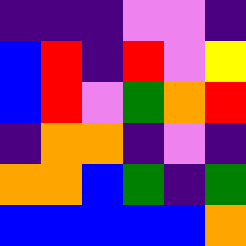[["indigo", "indigo", "indigo", "violet", "violet", "indigo"], ["blue", "red", "indigo", "red", "violet", "yellow"], ["blue", "red", "violet", "green", "orange", "red"], ["indigo", "orange", "orange", "indigo", "violet", "indigo"], ["orange", "orange", "blue", "green", "indigo", "green"], ["blue", "blue", "blue", "blue", "blue", "orange"]]